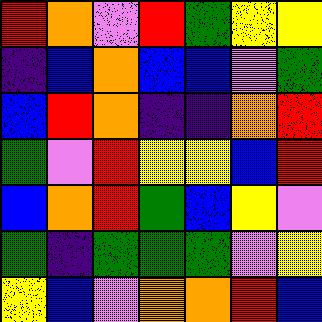[["red", "orange", "violet", "red", "green", "yellow", "yellow"], ["indigo", "blue", "orange", "blue", "blue", "violet", "green"], ["blue", "red", "orange", "indigo", "indigo", "orange", "red"], ["green", "violet", "red", "yellow", "yellow", "blue", "red"], ["blue", "orange", "red", "green", "blue", "yellow", "violet"], ["green", "indigo", "green", "green", "green", "violet", "yellow"], ["yellow", "blue", "violet", "orange", "orange", "red", "blue"]]